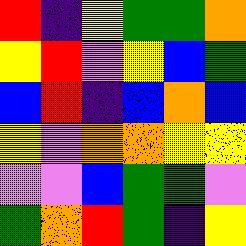[["red", "indigo", "yellow", "green", "green", "orange"], ["yellow", "red", "violet", "yellow", "blue", "green"], ["blue", "red", "indigo", "blue", "orange", "blue"], ["yellow", "violet", "orange", "orange", "yellow", "yellow"], ["violet", "violet", "blue", "green", "green", "violet"], ["green", "orange", "red", "green", "indigo", "yellow"]]